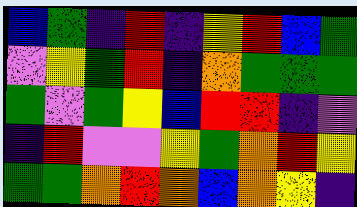[["blue", "green", "indigo", "red", "indigo", "yellow", "red", "blue", "green"], ["violet", "yellow", "green", "red", "indigo", "orange", "green", "green", "green"], ["green", "violet", "green", "yellow", "blue", "red", "red", "indigo", "violet"], ["indigo", "red", "violet", "violet", "yellow", "green", "orange", "red", "yellow"], ["green", "green", "orange", "red", "orange", "blue", "orange", "yellow", "indigo"]]